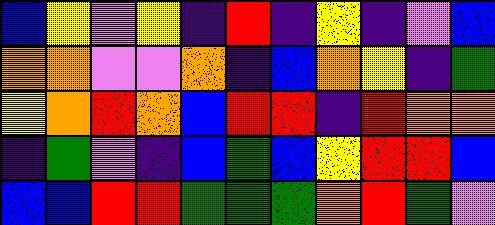[["blue", "yellow", "violet", "yellow", "indigo", "red", "indigo", "yellow", "indigo", "violet", "blue"], ["orange", "orange", "violet", "violet", "orange", "indigo", "blue", "orange", "yellow", "indigo", "green"], ["yellow", "orange", "red", "orange", "blue", "red", "red", "indigo", "red", "orange", "orange"], ["indigo", "green", "violet", "indigo", "blue", "green", "blue", "yellow", "red", "red", "blue"], ["blue", "blue", "red", "red", "green", "green", "green", "orange", "red", "green", "violet"]]